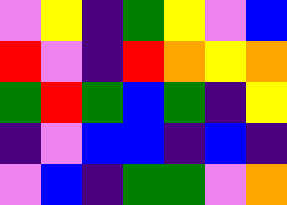[["violet", "yellow", "indigo", "green", "yellow", "violet", "blue"], ["red", "violet", "indigo", "red", "orange", "yellow", "orange"], ["green", "red", "green", "blue", "green", "indigo", "yellow"], ["indigo", "violet", "blue", "blue", "indigo", "blue", "indigo"], ["violet", "blue", "indigo", "green", "green", "violet", "orange"]]